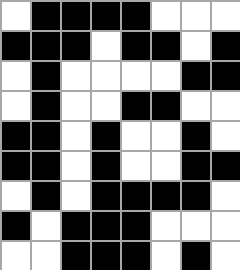[["white", "black", "black", "black", "black", "white", "white", "white"], ["black", "black", "black", "white", "black", "black", "white", "black"], ["white", "black", "white", "white", "white", "white", "black", "black"], ["white", "black", "white", "white", "black", "black", "white", "white"], ["black", "black", "white", "black", "white", "white", "black", "white"], ["black", "black", "white", "black", "white", "white", "black", "black"], ["white", "black", "white", "black", "black", "black", "black", "white"], ["black", "white", "black", "black", "black", "white", "white", "white"], ["white", "white", "black", "black", "black", "white", "black", "white"]]